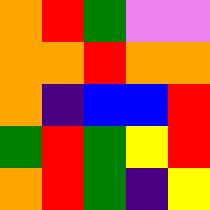[["orange", "red", "green", "violet", "violet"], ["orange", "orange", "red", "orange", "orange"], ["orange", "indigo", "blue", "blue", "red"], ["green", "red", "green", "yellow", "red"], ["orange", "red", "green", "indigo", "yellow"]]